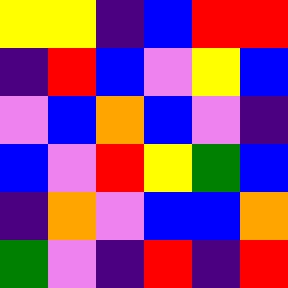[["yellow", "yellow", "indigo", "blue", "red", "red"], ["indigo", "red", "blue", "violet", "yellow", "blue"], ["violet", "blue", "orange", "blue", "violet", "indigo"], ["blue", "violet", "red", "yellow", "green", "blue"], ["indigo", "orange", "violet", "blue", "blue", "orange"], ["green", "violet", "indigo", "red", "indigo", "red"]]